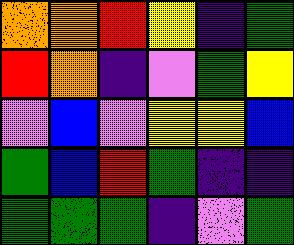[["orange", "orange", "red", "yellow", "indigo", "green"], ["red", "orange", "indigo", "violet", "green", "yellow"], ["violet", "blue", "violet", "yellow", "yellow", "blue"], ["green", "blue", "red", "green", "indigo", "indigo"], ["green", "green", "green", "indigo", "violet", "green"]]